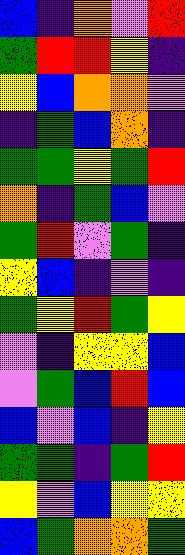[["blue", "indigo", "orange", "violet", "red"], ["green", "red", "red", "yellow", "indigo"], ["yellow", "blue", "orange", "orange", "violet"], ["indigo", "green", "blue", "orange", "indigo"], ["green", "green", "yellow", "green", "red"], ["orange", "indigo", "green", "blue", "violet"], ["green", "red", "violet", "green", "indigo"], ["yellow", "blue", "indigo", "violet", "indigo"], ["green", "yellow", "red", "green", "yellow"], ["violet", "indigo", "yellow", "yellow", "blue"], ["violet", "green", "blue", "red", "blue"], ["blue", "violet", "blue", "indigo", "yellow"], ["green", "green", "indigo", "green", "red"], ["yellow", "violet", "blue", "yellow", "yellow"], ["blue", "green", "orange", "orange", "green"]]